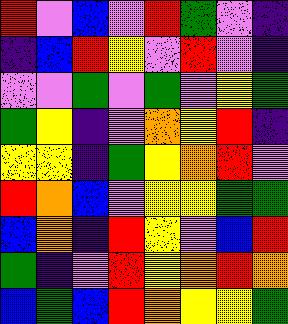[["red", "violet", "blue", "violet", "red", "green", "violet", "indigo"], ["indigo", "blue", "red", "yellow", "violet", "red", "violet", "indigo"], ["violet", "violet", "green", "violet", "green", "violet", "yellow", "green"], ["green", "yellow", "indigo", "violet", "orange", "yellow", "red", "indigo"], ["yellow", "yellow", "indigo", "green", "yellow", "orange", "red", "violet"], ["red", "orange", "blue", "violet", "yellow", "yellow", "green", "green"], ["blue", "orange", "indigo", "red", "yellow", "violet", "blue", "red"], ["green", "indigo", "violet", "red", "yellow", "orange", "red", "orange"], ["blue", "green", "blue", "red", "orange", "yellow", "yellow", "green"]]